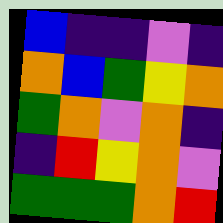[["blue", "indigo", "indigo", "violet", "indigo"], ["orange", "blue", "green", "yellow", "orange"], ["green", "orange", "violet", "orange", "indigo"], ["indigo", "red", "yellow", "orange", "violet"], ["green", "green", "green", "orange", "red"]]